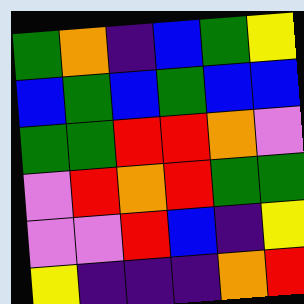[["green", "orange", "indigo", "blue", "green", "yellow"], ["blue", "green", "blue", "green", "blue", "blue"], ["green", "green", "red", "red", "orange", "violet"], ["violet", "red", "orange", "red", "green", "green"], ["violet", "violet", "red", "blue", "indigo", "yellow"], ["yellow", "indigo", "indigo", "indigo", "orange", "red"]]